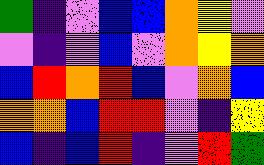[["green", "indigo", "violet", "blue", "blue", "orange", "yellow", "violet"], ["violet", "indigo", "violet", "blue", "violet", "orange", "yellow", "orange"], ["blue", "red", "orange", "red", "blue", "violet", "orange", "blue"], ["orange", "orange", "blue", "red", "red", "violet", "indigo", "yellow"], ["blue", "indigo", "blue", "red", "indigo", "violet", "red", "green"]]